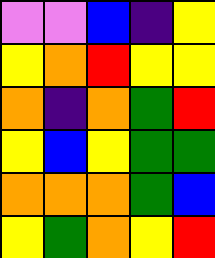[["violet", "violet", "blue", "indigo", "yellow"], ["yellow", "orange", "red", "yellow", "yellow"], ["orange", "indigo", "orange", "green", "red"], ["yellow", "blue", "yellow", "green", "green"], ["orange", "orange", "orange", "green", "blue"], ["yellow", "green", "orange", "yellow", "red"]]